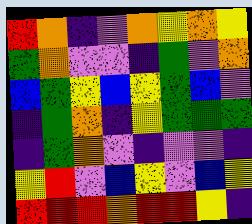[["red", "orange", "indigo", "violet", "orange", "yellow", "orange", "yellow"], ["green", "orange", "violet", "violet", "indigo", "green", "violet", "orange"], ["blue", "green", "yellow", "blue", "yellow", "green", "blue", "violet"], ["indigo", "green", "orange", "indigo", "yellow", "green", "green", "green"], ["indigo", "green", "orange", "violet", "indigo", "violet", "violet", "indigo"], ["yellow", "red", "violet", "blue", "yellow", "violet", "blue", "yellow"], ["red", "red", "red", "orange", "red", "red", "yellow", "indigo"]]